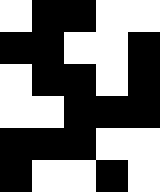[["white", "black", "black", "white", "white"], ["black", "black", "white", "white", "black"], ["white", "black", "black", "white", "black"], ["white", "white", "black", "black", "black"], ["black", "black", "black", "white", "white"], ["black", "white", "white", "black", "white"]]